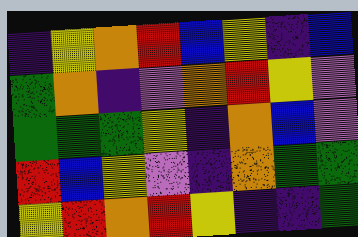[["indigo", "yellow", "orange", "red", "blue", "yellow", "indigo", "blue"], ["green", "orange", "indigo", "violet", "orange", "red", "yellow", "violet"], ["green", "green", "green", "yellow", "indigo", "orange", "blue", "violet"], ["red", "blue", "yellow", "violet", "indigo", "orange", "green", "green"], ["yellow", "red", "orange", "red", "yellow", "indigo", "indigo", "green"]]